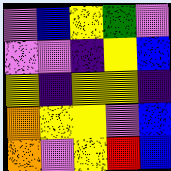[["violet", "blue", "yellow", "green", "violet"], ["violet", "violet", "indigo", "yellow", "blue"], ["yellow", "indigo", "yellow", "yellow", "indigo"], ["orange", "yellow", "yellow", "violet", "blue"], ["orange", "violet", "yellow", "red", "blue"]]